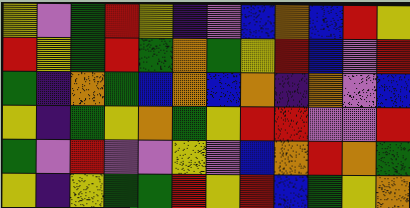[["yellow", "violet", "green", "red", "yellow", "indigo", "violet", "blue", "orange", "blue", "red", "yellow"], ["red", "yellow", "green", "red", "green", "orange", "green", "yellow", "red", "blue", "violet", "red"], ["green", "indigo", "orange", "green", "blue", "orange", "blue", "orange", "indigo", "orange", "violet", "blue"], ["yellow", "indigo", "green", "yellow", "orange", "green", "yellow", "red", "red", "violet", "violet", "red"], ["green", "violet", "red", "violet", "violet", "yellow", "violet", "blue", "orange", "red", "orange", "green"], ["yellow", "indigo", "yellow", "green", "green", "red", "yellow", "red", "blue", "green", "yellow", "orange"]]